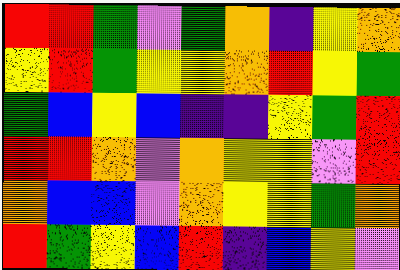[["red", "red", "green", "violet", "green", "orange", "indigo", "yellow", "orange"], ["yellow", "red", "green", "yellow", "yellow", "orange", "red", "yellow", "green"], ["green", "blue", "yellow", "blue", "indigo", "indigo", "yellow", "green", "red"], ["red", "red", "orange", "violet", "orange", "yellow", "yellow", "violet", "red"], ["orange", "blue", "blue", "violet", "orange", "yellow", "yellow", "green", "orange"], ["red", "green", "yellow", "blue", "red", "indigo", "blue", "yellow", "violet"]]